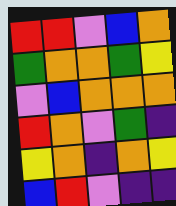[["red", "red", "violet", "blue", "orange"], ["green", "orange", "orange", "green", "yellow"], ["violet", "blue", "orange", "orange", "orange"], ["red", "orange", "violet", "green", "indigo"], ["yellow", "orange", "indigo", "orange", "yellow"], ["blue", "red", "violet", "indigo", "indigo"]]